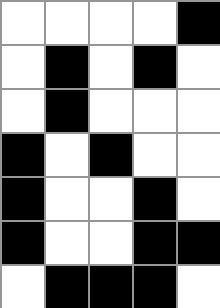[["white", "white", "white", "white", "black"], ["white", "black", "white", "black", "white"], ["white", "black", "white", "white", "white"], ["black", "white", "black", "white", "white"], ["black", "white", "white", "black", "white"], ["black", "white", "white", "black", "black"], ["white", "black", "black", "black", "white"]]